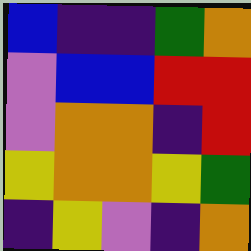[["blue", "indigo", "indigo", "green", "orange"], ["violet", "blue", "blue", "red", "red"], ["violet", "orange", "orange", "indigo", "red"], ["yellow", "orange", "orange", "yellow", "green"], ["indigo", "yellow", "violet", "indigo", "orange"]]